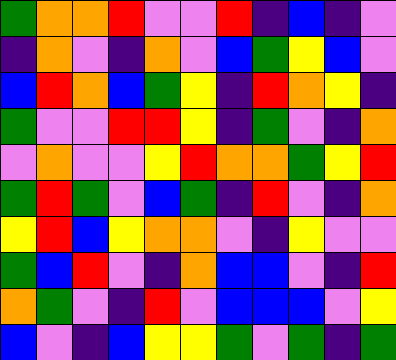[["green", "orange", "orange", "red", "violet", "violet", "red", "indigo", "blue", "indigo", "violet"], ["indigo", "orange", "violet", "indigo", "orange", "violet", "blue", "green", "yellow", "blue", "violet"], ["blue", "red", "orange", "blue", "green", "yellow", "indigo", "red", "orange", "yellow", "indigo"], ["green", "violet", "violet", "red", "red", "yellow", "indigo", "green", "violet", "indigo", "orange"], ["violet", "orange", "violet", "violet", "yellow", "red", "orange", "orange", "green", "yellow", "red"], ["green", "red", "green", "violet", "blue", "green", "indigo", "red", "violet", "indigo", "orange"], ["yellow", "red", "blue", "yellow", "orange", "orange", "violet", "indigo", "yellow", "violet", "violet"], ["green", "blue", "red", "violet", "indigo", "orange", "blue", "blue", "violet", "indigo", "red"], ["orange", "green", "violet", "indigo", "red", "violet", "blue", "blue", "blue", "violet", "yellow"], ["blue", "violet", "indigo", "blue", "yellow", "yellow", "green", "violet", "green", "indigo", "green"]]